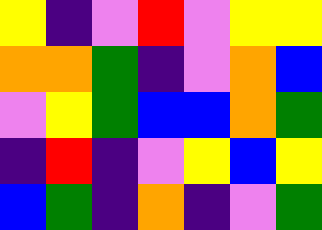[["yellow", "indigo", "violet", "red", "violet", "yellow", "yellow"], ["orange", "orange", "green", "indigo", "violet", "orange", "blue"], ["violet", "yellow", "green", "blue", "blue", "orange", "green"], ["indigo", "red", "indigo", "violet", "yellow", "blue", "yellow"], ["blue", "green", "indigo", "orange", "indigo", "violet", "green"]]